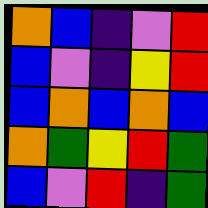[["orange", "blue", "indigo", "violet", "red"], ["blue", "violet", "indigo", "yellow", "red"], ["blue", "orange", "blue", "orange", "blue"], ["orange", "green", "yellow", "red", "green"], ["blue", "violet", "red", "indigo", "green"]]